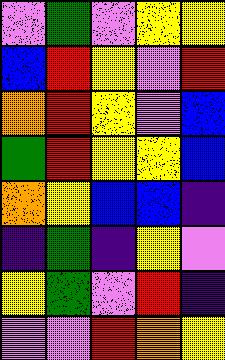[["violet", "green", "violet", "yellow", "yellow"], ["blue", "red", "yellow", "violet", "red"], ["orange", "red", "yellow", "violet", "blue"], ["green", "red", "yellow", "yellow", "blue"], ["orange", "yellow", "blue", "blue", "indigo"], ["indigo", "green", "indigo", "yellow", "violet"], ["yellow", "green", "violet", "red", "indigo"], ["violet", "violet", "red", "orange", "yellow"]]